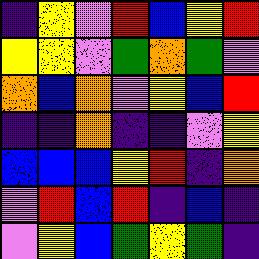[["indigo", "yellow", "violet", "red", "blue", "yellow", "red"], ["yellow", "yellow", "violet", "green", "orange", "green", "violet"], ["orange", "blue", "orange", "violet", "yellow", "blue", "red"], ["indigo", "indigo", "orange", "indigo", "indigo", "violet", "yellow"], ["blue", "blue", "blue", "yellow", "red", "indigo", "orange"], ["violet", "red", "blue", "red", "indigo", "blue", "indigo"], ["violet", "yellow", "blue", "green", "yellow", "green", "indigo"]]